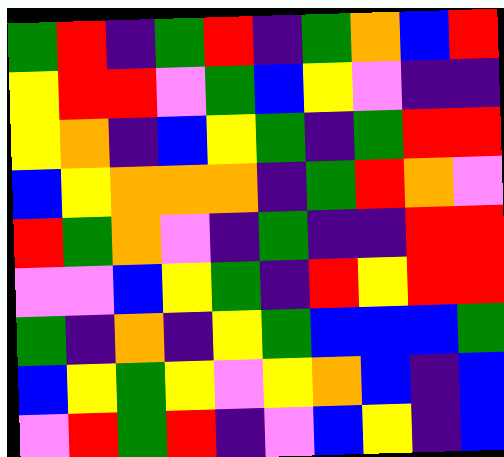[["green", "red", "indigo", "green", "red", "indigo", "green", "orange", "blue", "red"], ["yellow", "red", "red", "violet", "green", "blue", "yellow", "violet", "indigo", "indigo"], ["yellow", "orange", "indigo", "blue", "yellow", "green", "indigo", "green", "red", "red"], ["blue", "yellow", "orange", "orange", "orange", "indigo", "green", "red", "orange", "violet"], ["red", "green", "orange", "violet", "indigo", "green", "indigo", "indigo", "red", "red"], ["violet", "violet", "blue", "yellow", "green", "indigo", "red", "yellow", "red", "red"], ["green", "indigo", "orange", "indigo", "yellow", "green", "blue", "blue", "blue", "green"], ["blue", "yellow", "green", "yellow", "violet", "yellow", "orange", "blue", "indigo", "blue"], ["violet", "red", "green", "red", "indigo", "violet", "blue", "yellow", "indigo", "blue"]]